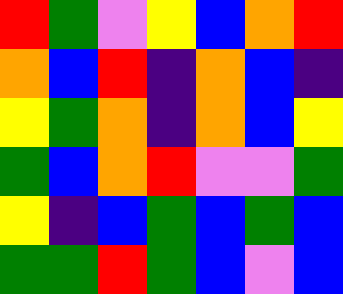[["red", "green", "violet", "yellow", "blue", "orange", "red"], ["orange", "blue", "red", "indigo", "orange", "blue", "indigo"], ["yellow", "green", "orange", "indigo", "orange", "blue", "yellow"], ["green", "blue", "orange", "red", "violet", "violet", "green"], ["yellow", "indigo", "blue", "green", "blue", "green", "blue"], ["green", "green", "red", "green", "blue", "violet", "blue"]]